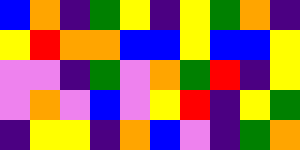[["blue", "orange", "indigo", "green", "yellow", "indigo", "yellow", "green", "orange", "indigo"], ["yellow", "red", "orange", "orange", "blue", "blue", "yellow", "blue", "blue", "yellow"], ["violet", "violet", "indigo", "green", "violet", "orange", "green", "red", "indigo", "yellow"], ["violet", "orange", "violet", "blue", "violet", "yellow", "red", "indigo", "yellow", "green"], ["indigo", "yellow", "yellow", "indigo", "orange", "blue", "violet", "indigo", "green", "orange"]]